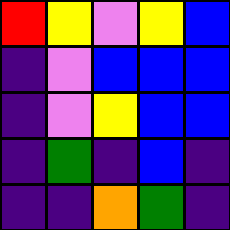[["red", "yellow", "violet", "yellow", "blue"], ["indigo", "violet", "blue", "blue", "blue"], ["indigo", "violet", "yellow", "blue", "blue"], ["indigo", "green", "indigo", "blue", "indigo"], ["indigo", "indigo", "orange", "green", "indigo"]]